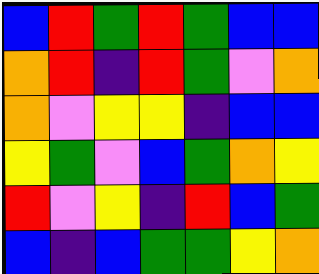[["blue", "red", "green", "red", "green", "blue", "blue"], ["orange", "red", "indigo", "red", "green", "violet", "orange"], ["orange", "violet", "yellow", "yellow", "indigo", "blue", "blue"], ["yellow", "green", "violet", "blue", "green", "orange", "yellow"], ["red", "violet", "yellow", "indigo", "red", "blue", "green"], ["blue", "indigo", "blue", "green", "green", "yellow", "orange"]]